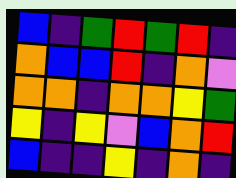[["blue", "indigo", "green", "red", "green", "red", "indigo"], ["orange", "blue", "blue", "red", "indigo", "orange", "violet"], ["orange", "orange", "indigo", "orange", "orange", "yellow", "green"], ["yellow", "indigo", "yellow", "violet", "blue", "orange", "red"], ["blue", "indigo", "indigo", "yellow", "indigo", "orange", "indigo"]]